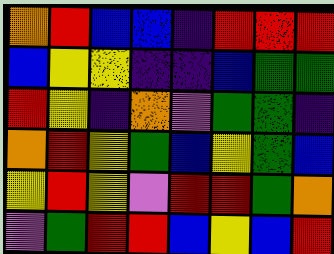[["orange", "red", "blue", "blue", "indigo", "red", "red", "red"], ["blue", "yellow", "yellow", "indigo", "indigo", "blue", "green", "green"], ["red", "yellow", "indigo", "orange", "violet", "green", "green", "indigo"], ["orange", "red", "yellow", "green", "blue", "yellow", "green", "blue"], ["yellow", "red", "yellow", "violet", "red", "red", "green", "orange"], ["violet", "green", "red", "red", "blue", "yellow", "blue", "red"]]